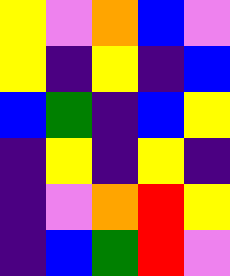[["yellow", "violet", "orange", "blue", "violet"], ["yellow", "indigo", "yellow", "indigo", "blue"], ["blue", "green", "indigo", "blue", "yellow"], ["indigo", "yellow", "indigo", "yellow", "indigo"], ["indigo", "violet", "orange", "red", "yellow"], ["indigo", "blue", "green", "red", "violet"]]